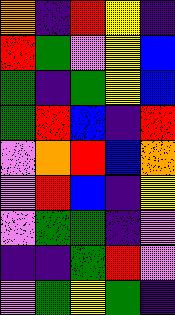[["orange", "indigo", "red", "yellow", "indigo"], ["red", "green", "violet", "yellow", "blue"], ["green", "indigo", "green", "yellow", "blue"], ["green", "red", "blue", "indigo", "red"], ["violet", "orange", "red", "blue", "orange"], ["violet", "red", "blue", "indigo", "yellow"], ["violet", "green", "green", "indigo", "violet"], ["indigo", "indigo", "green", "red", "violet"], ["violet", "green", "yellow", "green", "indigo"]]